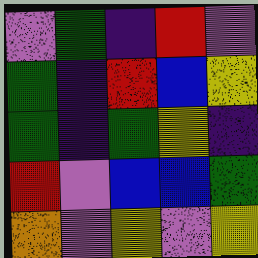[["violet", "green", "indigo", "red", "violet"], ["green", "indigo", "red", "blue", "yellow"], ["green", "indigo", "green", "yellow", "indigo"], ["red", "violet", "blue", "blue", "green"], ["orange", "violet", "yellow", "violet", "yellow"]]